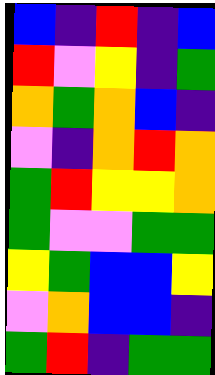[["blue", "indigo", "red", "indigo", "blue"], ["red", "violet", "yellow", "indigo", "green"], ["orange", "green", "orange", "blue", "indigo"], ["violet", "indigo", "orange", "red", "orange"], ["green", "red", "yellow", "yellow", "orange"], ["green", "violet", "violet", "green", "green"], ["yellow", "green", "blue", "blue", "yellow"], ["violet", "orange", "blue", "blue", "indigo"], ["green", "red", "indigo", "green", "green"]]